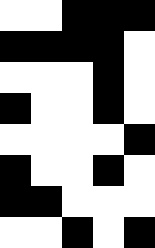[["white", "white", "black", "black", "black"], ["black", "black", "black", "black", "white"], ["white", "white", "white", "black", "white"], ["black", "white", "white", "black", "white"], ["white", "white", "white", "white", "black"], ["black", "white", "white", "black", "white"], ["black", "black", "white", "white", "white"], ["white", "white", "black", "white", "black"]]